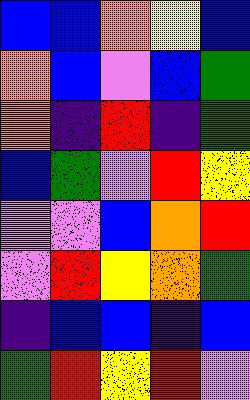[["blue", "blue", "orange", "yellow", "blue"], ["orange", "blue", "violet", "blue", "green"], ["orange", "indigo", "red", "indigo", "green"], ["blue", "green", "violet", "red", "yellow"], ["violet", "violet", "blue", "orange", "red"], ["violet", "red", "yellow", "orange", "green"], ["indigo", "blue", "blue", "indigo", "blue"], ["green", "red", "yellow", "red", "violet"]]